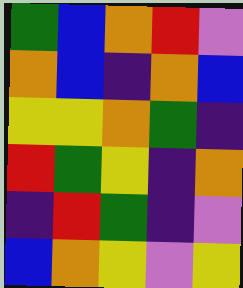[["green", "blue", "orange", "red", "violet"], ["orange", "blue", "indigo", "orange", "blue"], ["yellow", "yellow", "orange", "green", "indigo"], ["red", "green", "yellow", "indigo", "orange"], ["indigo", "red", "green", "indigo", "violet"], ["blue", "orange", "yellow", "violet", "yellow"]]